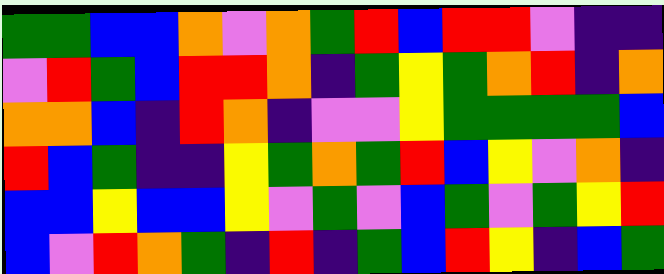[["green", "green", "blue", "blue", "orange", "violet", "orange", "green", "red", "blue", "red", "red", "violet", "indigo", "indigo"], ["violet", "red", "green", "blue", "red", "red", "orange", "indigo", "green", "yellow", "green", "orange", "red", "indigo", "orange"], ["orange", "orange", "blue", "indigo", "red", "orange", "indigo", "violet", "violet", "yellow", "green", "green", "green", "green", "blue"], ["red", "blue", "green", "indigo", "indigo", "yellow", "green", "orange", "green", "red", "blue", "yellow", "violet", "orange", "indigo"], ["blue", "blue", "yellow", "blue", "blue", "yellow", "violet", "green", "violet", "blue", "green", "violet", "green", "yellow", "red"], ["blue", "violet", "red", "orange", "green", "indigo", "red", "indigo", "green", "blue", "red", "yellow", "indigo", "blue", "green"]]